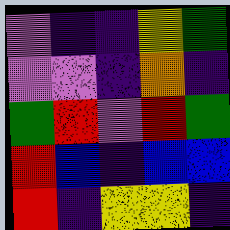[["violet", "indigo", "indigo", "yellow", "green"], ["violet", "violet", "indigo", "orange", "indigo"], ["green", "red", "violet", "red", "green"], ["red", "blue", "indigo", "blue", "blue"], ["red", "indigo", "yellow", "yellow", "indigo"]]